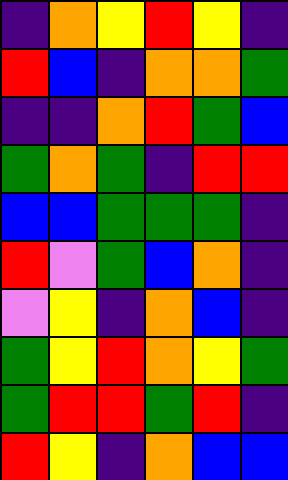[["indigo", "orange", "yellow", "red", "yellow", "indigo"], ["red", "blue", "indigo", "orange", "orange", "green"], ["indigo", "indigo", "orange", "red", "green", "blue"], ["green", "orange", "green", "indigo", "red", "red"], ["blue", "blue", "green", "green", "green", "indigo"], ["red", "violet", "green", "blue", "orange", "indigo"], ["violet", "yellow", "indigo", "orange", "blue", "indigo"], ["green", "yellow", "red", "orange", "yellow", "green"], ["green", "red", "red", "green", "red", "indigo"], ["red", "yellow", "indigo", "orange", "blue", "blue"]]